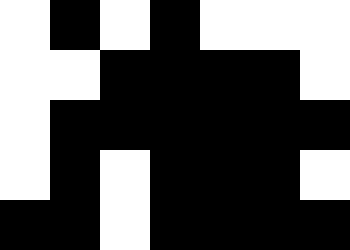[["white", "black", "white", "black", "white", "white", "white"], ["white", "white", "black", "black", "black", "black", "white"], ["white", "black", "black", "black", "black", "black", "black"], ["white", "black", "white", "black", "black", "black", "white"], ["black", "black", "white", "black", "black", "black", "black"]]